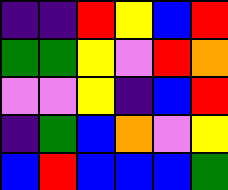[["indigo", "indigo", "red", "yellow", "blue", "red"], ["green", "green", "yellow", "violet", "red", "orange"], ["violet", "violet", "yellow", "indigo", "blue", "red"], ["indigo", "green", "blue", "orange", "violet", "yellow"], ["blue", "red", "blue", "blue", "blue", "green"]]